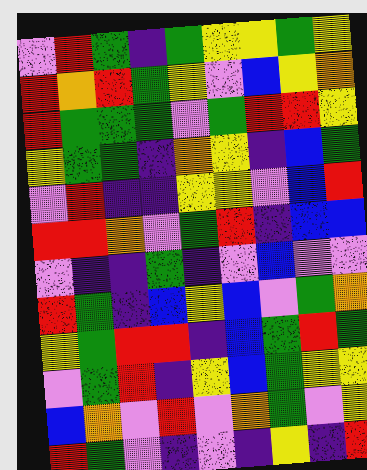[["violet", "red", "green", "indigo", "green", "yellow", "yellow", "green", "yellow"], ["red", "orange", "red", "green", "yellow", "violet", "blue", "yellow", "orange"], ["red", "green", "green", "green", "violet", "green", "red", "red", "yellow"], ["yellow", "green", "green", "indigo", "orange", "yellow", "indigo", "blue", "green"], ["violet", "red", "indigo", "indigo", "yellow", "yellow", "violet", "blue", "red"], ["red", "red", "orange", "violet", "green", "red", "indigo", "blue", "blue"], ["violet", "indigo", "indigo", "green", "indigo", "violet", "blue", "violet", "violet"], ["red", "green", "indigo", "blue", "yellow", "blue", "violet", "green", "orange"], ["yellow", "green", "red", "red", "indigo", "blue", "green", "red", "green"], ["violet", "green", "red", "indigo", "yellow", "blue", "green", "yellow", "yellow"], ["blue", "orange", "violet", "red", "violet", "orange", "green", "violet", "yellow"], ["red", "green", "violet", "indigo", "violet", "indigo", "yellow", "indigo", "red"]]